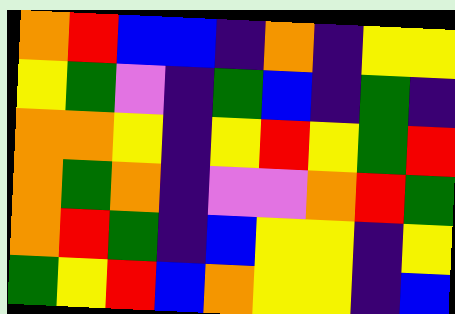[["orange", "red", "blue", "blue", "indigo", "orange", "indigo", "yellow", "yellow"], ["yellow", "green", "violet", "indigo", "green", "blue", "indigo", "green", "indigo"], ["orange", "orange", "yellow", "indigo", "yellow", "red", "yellow", "green", "red"], ["orange", "green", "orange", "indigo", "violet", "violet", "orange", "red", "green"], ["orange", "red", "green", "indigo", "blue", "yellow", "yellow", "indigo", "yellow"], ["green", "yellow", "red", "blue", "orange", "yellow", "yellow", "indigo", "blue"]]